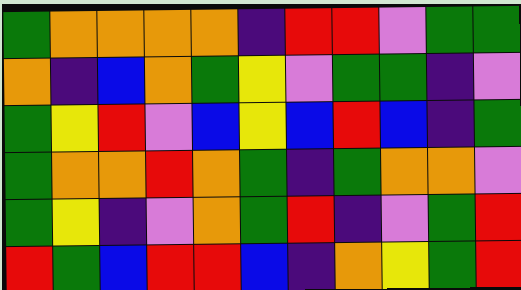[["green", "orange", "orange", "orange", "orange", "indigo", "red", "red", "violet", "green", "green"], ["orange", "indigo", "blue", "orange", "green", "yellow", "violet", "green", "green", "indigo", "violet"], ["green", "yellow", "red", "violet", "blue", "yellow", "blue", "red", "blue", "indigo", "green"], ["green", "orange", "orange", "red", "orange", "green", "indigo", "green", "orange", "orange", "violet"], ["green", "yellow", "indigo", "violet", "orange", "green", "red", "indigo", "violet", "green", "red"], ["red", "green", "blue", "red", "red", "blue", "indigo", "orange", "yellow", "green", "red"]]